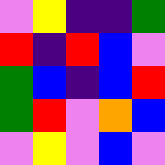[["violet", "yellow", "indigo", "indigo", "green"], ["red", "indigo", "red", "blue", "violet"], ["green", "blue", "indigo", "blue", "red"], ["green", "red", "violet", "orange", "blue"], ["violet", "yellow", "violet", "blue", "violet"]]